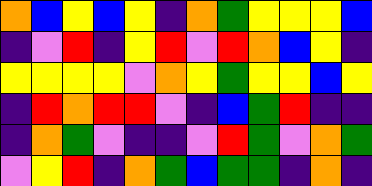[["orange", "blue", "yellow", "blue", "yellow", "indigo", "orange", "green", "yellow", "yellow", "yellow", "blue"], ["indigo", "violet", "red", "indigo", "yellow", "red", "violet", "red", "orange", "blue", "yellow", "indigo"], ["yellow", "yellow", "yellow", "yellow", "violet", "orange", "yellow", "green", "yellow", "yellow", "blue", "yellow"], ["indigo", "red", "orange", "red", "red", "violet", "indigo", "blue", "green", "red", "indigo", "indigo"], ["indigo", "orange", "green", "violet", "indigo", "indigo", "violet", "red", "green", "violet", "orange", "green"], ["violet", "yellow", "red", "indigo", "orange", "green", "blue", "green", "green", "indigo", "orange", "indigo"]]